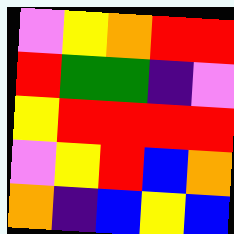[["violet", "yellow", "orange", "red", "red"], ["red", "green", "green", "indigo", "violet"], ["yellow", "red", "red", "red", "red"], ["violet", "yellow", "red", "blue", "orange"], ["orange", "indigo", "blue", "yellow", "blue"]]